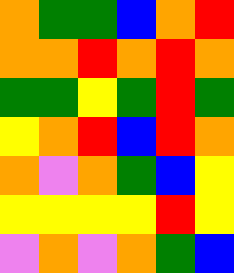[["orange", "green", "green", "blue", "orange", "red"], ["orange", "orange", "red", "orange", "red", "orange"], ["green", "green", "yellow", "green", "red", "green"], ["yellow", "orange", "red", "blue", "red", "orange"], ["orange", "violet", "orange", "green", "blue", "yellow"], ["yellow", "yellow", "yellow", "yellow", "red", "yellow"], ["violet", "orange", "violet", "orange", "green", "blue"]]